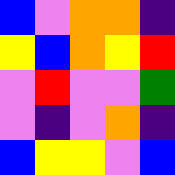[["blue", "violet", "orange", "orange", "indigo"], ["yellow", "blue", "orange", "yellow", "red"], ["violet", "red", "violet", "violet", "green"], ["violet", "indigo", "violet", "orange", "indigo"], ["blue", "yellow", "yellow", "violet", "blue"]]